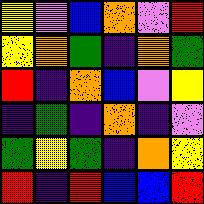[["yellow", "violet", "blue", "orange", "violet", "red"], ["yellow", "orange", "green", "indigo", "orange", "green"], ["red", "indigo", "orange", "blue", "violet", "yellow"], ["indigo", "green", "indigo", "orange", "indigo", "violet"], ["green", "yellow", "green", "indigo", "orange", "yellow"], ["red", "indigo", "red", "blue", "blue", "red"]]